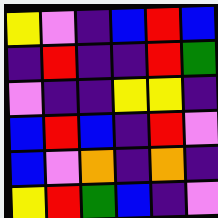[["yellow", "violet", "indigo", "blue", "red", "blue"], ["indigo", "red", "indigo", "indigo", "red", "green"], ["violet", "indigo", "indigo", "yellow", "yellow", "indigo"], ["blue", "red", "blue", "indigo", "red", "violet"], ["blue", "violet", "orange", "indigo", "orange", "indigo"], ["yellow", "red", "green", "blue", "indigo", "violet"]]